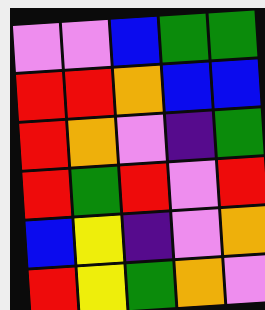[["violet", "violet", "blue", "green", "green"], ["red", "red", "orange", "blue", "blue"], ["red", "orange", "violet", "indigo", "green"], ["red", "green", "red", "violet", "red"], ["blue", "yellow", "indigo", "violet", "orange"], ["red", "yellow", "green", "orange", "violet"]]